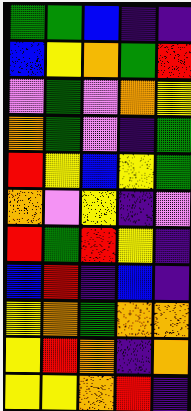[["green", "green", "blue", "indigo", "indigo"], ["blue", "yellow", "orange", "green", "red"], ["violet", "green", "violet", "orange", "yellow"], ["orange", "green", "violet", "indigo", "green"], ["red", "yellow", "blue", "yellow", "green"], ["orange", "violet", "yellow", "indigo", "violet"], ["red", "green", "red", "yellow", "indigo"], ["blue", "red", "indigo", "blue", "indigo"], ["yellow", "orange", "green", "orange", "orange"], ["yellow", "red", "orange", "indigo", "orange"], ["yellow", "yellow", "orange", "red", "indigo"]]